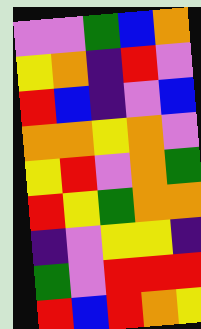[["violet", "violet", "green", "blue", "orange"], ["yellow", "orange", "indigo", "red", "violet"], ["red", "blue", "indigo", "violet", "blue"], ["orange", "orange", "yellow", "orange", "violet"], ["yellow", "red", "violet", "orange", "green"], ["red", "yellow", "green", "orange", "orange"], ["indigo", "violet", "yellow", "yellow", "indigo"], ["green", "violet", "red", "red", "red"], ["red", "blue", "red", "orange", "yellow"]]